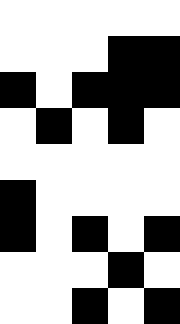[["white", "white", "white", "white", "white"], ["white", "white", "white", "black", "black"], ["black", "white", "black", "black", "black"], ["white", "black", "white", "black", "white"], ["white", "white", "white", "white", "white"], ["black", "white", "white", "white", "white"], ["black", "white", "black", "white", "black"], ["white", "white", "white", "black", "white"], ["white", "white", "black", "white", "black"]]